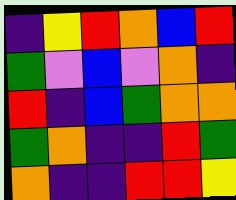[["indigo", "yellow", "red", "orange", "blue", "red"], ["green", "violet", "blue", "violet", "orange", "indigo"], ["red", "indigo", "blue", "green", "orange", "orange"], ["green", "orange", "indigo", "indigo", "red", "green"], ["orange", "indigo", "indigo", "red", "red", "yellow"]]